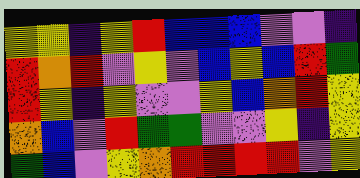[["yellow", "yellow", "indigo", "yellow", "red", "blue", "blue", "blue", "violet", "violet", "indigo"], ["red", "orange", "red", "violet", "yellow", "violet", "blue", "yellow", "blue", "red", "green"], ["red", "yellow", "indigo", "yellow", "violet", "violet", "yellow", "blue", "orange", "red", "yellow"], ["orange", "blue", "violet", "red", "green", "green", "violet", "violet", "yellow", "indigo", "yellow"], ["green", "blue", "violet", "yellow", "orange", "red", "red", "red", "red", "violet", "yellow"]]